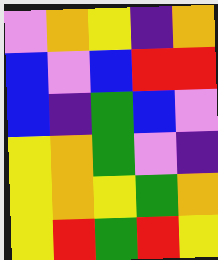[["violet", "orange", "yellow", "indigo", "orange"], ["blue", "violet", "blue", "red", "red"], ["blue", "indigo", "green", "blue", "violet"], ["yellow", "orange", "green", "violet", "indigo"], ["yellow", "orange", "yellow", "green", "orange"], ["yellow", "red", "green", "red", "yellow"]]